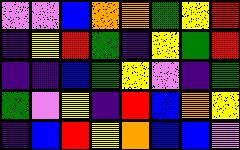[["violet", "violet", "blue", "orange", "orange", "green", "yellow", "red"], ["indigo", "yellow", "red", "green", "indigo", "yellow", "green", "red"], ["indigo", "indigo", "blue", "green", "yellow", "violet", "indigo", "green"], ["green", "violet", "yellow", "indigo", "red", "blue", "orange", "yellow"], ["indigo", "blue", "red", "yellow", "orange", "blue", "blue", "violet"]]